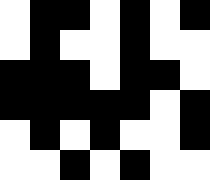[["white", "black", "black", "white", "black", "white", "black"], ["white", "black", "white", "white", "black", "white", "white"], ["black", "black", "black", "white", "black", "black", "white"], ["black", "black", "black", "black", "black", "white", "black"], ["white", "black", "white", "black", "white", "white", "black"], ["white", "white", "black", "white", "black", "white", "white"]]